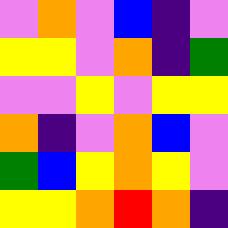[["violet", "orange", "violet", "blue", "indigo", "violet"], ["yellow", "yellow", "violet", "orange", "indigo", "green"], ["violet", "violet", "yellow", "violet", "yellow", "yellow"], ["orange", "indigo", "violet", "orange", "blue", "violet"], ["green", "blue", "yellow", "orange", "yellow", "violet"], ["yellow", "yellow", "orange", "red", "orange", "indigo"]]